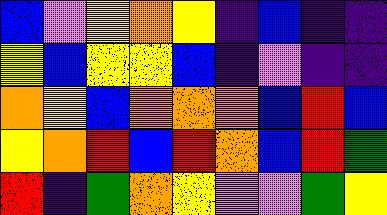[["blue", "violet", "yellow", "orange", "yellow", "indigo", "blue", "indigo", "indigo"], ["yellow", "blue", "yellow", "yellow", "blue", "indigo", "violet", "indigo", "indigo"], ["orange", "yellow", "blue", "orange", "orange", "orange", "blue", "red", "blue"], ["yellow", "orange", "red", "blue", "red", "orange", "blue", "red", "green"], ["red", "indigo", "green", "orange", "yellow", "violet", "violet", "green", "yellow"]]